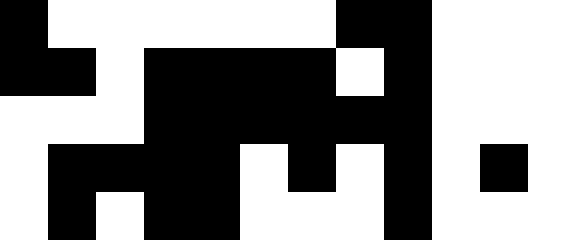[["black", "white", "white", "white", "white", "white", "white", "black", "black", "white", "white", "white"], ["black", "black", "white", "black", "black", "black", "black", "white", "black", "white", "white", "white"], ["white", "white", "white", "black", "black", "black", "black", "black", "black", "white", "white", "white"], ["white", "black", "black", "black", "black", "white", "black", "white", "black", "white", "black", "white"], ["white", "black", "white", "black", "black", "white", "white", "white", "black", "white", "white", "white"]]